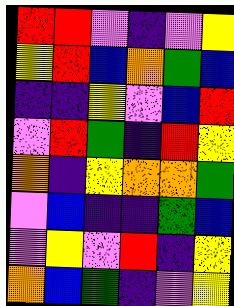[["red", "red", "violet", "indigo", "violet", "yellow"], ["yellow", "red", "blue", "orange", "green", "blue"], ["indigo", "indigo", "yellow", "violet", "blue", "red"], ["violet", "red", "green", "indigo", "red", "yellow"], ["orange", "indigo", "yellow", "orange", "orange", "green"], ["violet", "blue", "indigo", "indigo", "green", "blue"], ["violet", "yellow", "violet", "red", "indigo", "yellow"], ["orange", "blue", "green", "indigo", "violet", "yellow"]]